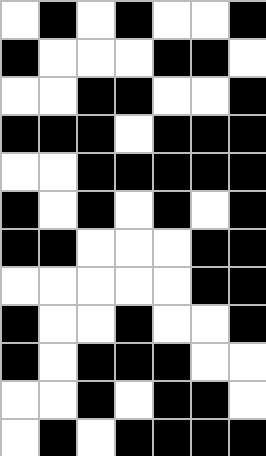[["white", "black", "white", "black", "white", "white", "black"], ["black", "white", "white", "white", "black", "black", "white"], ["white", "white", "black", "black", "white", "white", "black"], ["black", "black", "black", "white", "black", "black", "black"], ["white", "white", "black", "black", "black", "black", "black"], ["black", "white", "black", "white", "black", "white", "black"], ["black", "black", "white", "white", "white", "black", "black"], ["white", "white", "white", "white", "white", "black", "black"], ["black", "white", "white", "black", "white", "white", "black"], ["black", "white", "black", "black", "black", "white", "white"], ["white", "white", "black", "white", "black", "black", "white"], ["white", "black", "white", "black", "black", "black", "black"]]